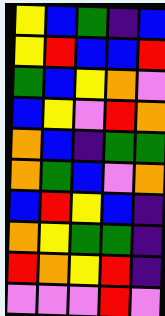[["yellow", "blue", "green", "indigo", "blue"], ["yellow", "red", "blue", "blue", "red"], ["green", "blue", "yellow", "orange", "violet"], ["blue", "yellow", "violet", "red", "orange"], ["orange", "blue", "indigo", "green", "green"], ["orange", "green", "blue", "violet", "orange"], ["blue", "red", "yellow", "blue", "indigo"], ["orange", "yellow", "green", "green", "indigo"], ["red", "orange", "yellow", "red", "indigo"], ["violet", "violet", "violet", "red", "violet"]]